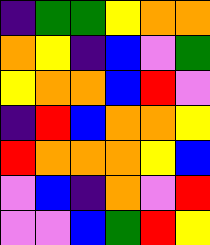[["indigo", "green", "green", "yellow", "orange", "orange"], ["orange", "yellow", "indigo", "blue", "violet", "green"], ["yellow", "orange", "orange", "blue", "red", "violet"], ["indigo", "red", "blue", "orange", "orange", "yellow"], ["red", "orange", "orange", "orange", "yellow", "blue"], ["violet", "blue", "indigo", "orange", "violet", "red"], ["violet", "violet", "blue", "green", "red", "yellow"]]